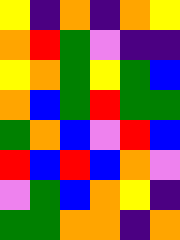[["yellow", "indigo", "orange", "indigo", "orange", "yellow"], ["orange", "red", "green", "violet", "indigo", "indigo"], ["yellow", "orange", "green", "yellow", "green", "blue"], ["orange", "blue", "green", "red", "green", "green"], ["green", "orange", "blue", "violet", "red", "blue"], ["red", "blue", "red", "blue", "orange", "violet"], ["violet", "green", "blue", "orange", "yellow", "indigo"], ["green", "green", "orange", "orange", "indigo", "orange"]]